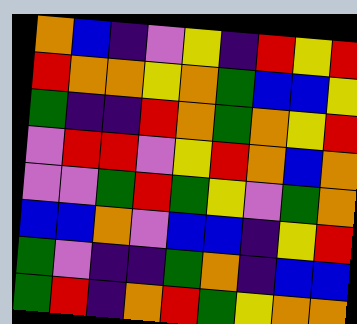[["orange", "blue", "indigo", "violet", "yellow", "indigo", "red", "yellow", "red"], ["red", "orange", "orange", "yellow", "orange", "green", "blue", "blue", "yellow"], ["green", "indigo", "indigo", "red", "orange", "green", "orange", "yellow", "red"], ["violet", "red", "red", "violet", "yellow", "red", "orange", "blue", "orange"], ["violet", "violet", "green", "red", "green", "yellow", "violet", "green", "orange"], ["blue", "blue", "orange", "violet", "blue", "blue", "indigo", "yellow", "red"], ["green", "violet", "indigo", "indigo", "green", "orange", "indigo", "blue", "blue"], ["green", "red", "indigo", "orange", "red", "green", "yellow", "orange", "orange"]]